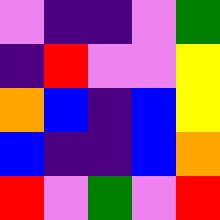[["violet", "indigo", "indigo", "violet", "green"], ["indigo", "red", "violet", "violet", "yellow"], ["orange", "blue", "indigo", "blue", "yellow"], ["blue", "indigo", "indigo", "blue", "orange"], ["red", "violet", "green", "violet", "red"]]